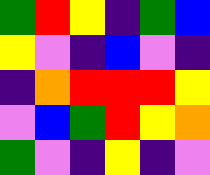[["green", "red", "yellow", "indigo", "green", "blue"], ["yellow", "violet", "indigo", "blue", "violet", "indigo"], ["indigo", "orange", "red", "red", "red", "yellow"], ["violet", "blue", "green", "red", "yellow", "orange"], ["green", "violet", "indigo", "yellow", "indigo", "violet"]]